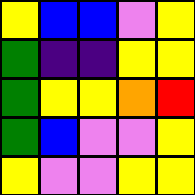[["yellow", "blue", "blue", "violet", "yellow"], ["green", "indigo", "indigo", "yellow", "yellow"], ["green", "yellow", "yellow", "orange", "red"], ["green", "blue", "violet", "violet", "yellow"], ["yellow", "violet", "violet", "yellow", "yellow"]]